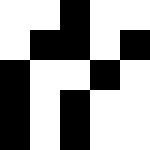[["white", "white", "black", "white", "white"], ["white", "black", "black", "white", "black"], ["black", "white", "white", "black", "white"], ["black", "white", "black", "white", "white"], ["black", "white", "black", "white", "white"]]